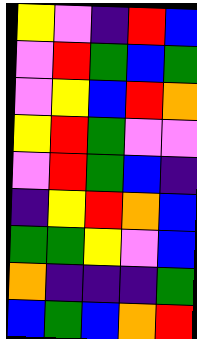[["yellow", "violet", "indigo", "red", "blue"], ["violet", "red", "green", "blue", "green"], ["violet", "yellow", "blue", "red", "orange"], ["yellow", "red", "green", "violet", "violet"], ["violet", "red", "green", "blue", "indigo"], ["indigo", "yellow", "red", "orange", "blue"], ["green", "green", "yellow", "violet", "blue"], ["orange", "indigo", "indigo", "indigo", "green"], ["blue", "green", "blue", "orange", "red"]]